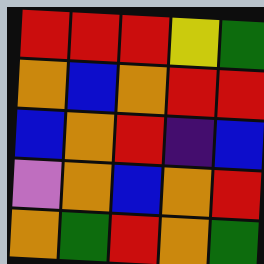[["red", "red", "red", "yellow", "green"], ["orange", "blue", "orange", "red", "red"], ["blue", "orange", "red", "indigo", "blue"], ["violet", "orange", "blue", "orange", "red"], ["orange", "green", "red", "orange", "green"]]